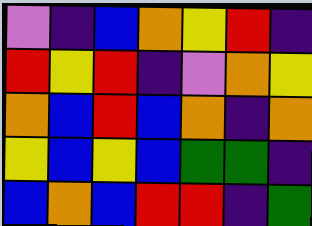[["violet", "indigo", "blue", "orange", "yellow", "red", "indigo"], ["red", "yellow", "red", "indigo", "violet", "orange", "yellow"], ["orange", "blue", "red", "blue", "orange", "indigo", "orange"], ["yellow", "blue", "yellow", "blue", "green", "green", "indigo"], ["blue", "orange", "blue", "red", "red", "indigo", "green"]]